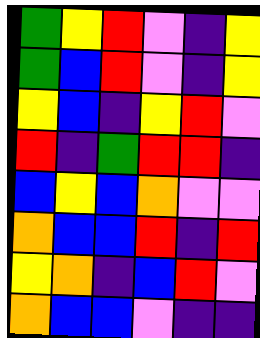[["green", "yellow", "red", "violet", "indigo", "yellow"], ["green", "blue", "red", "violet", "indigo", "yellow"], ["yellow", "blue", "indigo", "yellow", "red", "violet"], ["red", "indigo", "green", "red", "red", "indigo"], ["blue", "yellow", "blue", "orange", "violet", "violet"], ["orange", "blue", "blue", "red", "indigo", "red"], ["yellow", "orange", "indigo", "blue", "red", "violet"], ["orange", "blue", "blue", "violet", "indigo", "indigo"]]